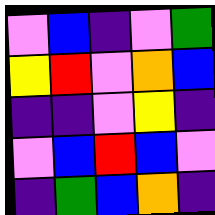[["violet", "blue", "indigo", "violet", "green"], ["yellow", "red", "violet", "orange", "blue"], ["indigo", "indigo", "violet", "yellow", "indigo"], ["violet", "blue", "red", "blue", "violet"], ["indigo", "green", "blue", "orange", "indigo"]]